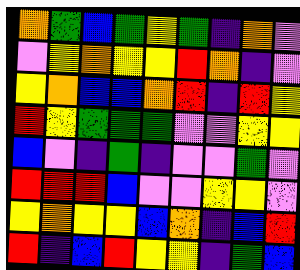[["orange", "green", "blue", "green", "yellow", "green", "indigo", "orange", "violet"], ["violet", "yellow", "orange", "yellow", "yellow", "red", "orange", "indigo", "violet"], ["yellow", "orange", "blue", "blue", "orange", "red", "indigo", "red", "yellow"], ["red", "yellow", "green", "green", "green", "violet", "violet", "yellow", "yellow"], ["blue", "violet", "indigo", "green", "indigo", "violet", "violet", "green", "violet"], ["red", "red", "red", "blue", "violet", "violet", "yellow", "yellow", "violet"], ["yellow", "orange", "yellow", "yellow", "blue", "orange", "indigo", "blue", "red"], ["red", "indigo", "blue", "red", "yellow", "yellow", "indigo", "green", "blue"]]